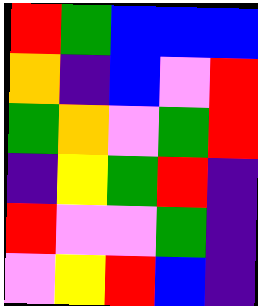[["red", "green", "blue", "blue", "blue"], ["orange", "indigo", "blue", "violet", "red"], ["green", "orange", "violet", "green", "red"], ["indigo", "yellow", "green", "red", "indigo"], ["red", "violet", "violet", "green", "indigo"], ["violet", "yellow", "red", "blue", "indigo"]]